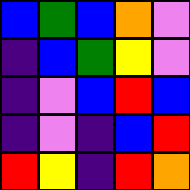[["blue", "green", "blue", "orange", "violet"], ["indigo", "blue", "green", "yellow", "violet"], ["indigo", "violet", "blue", "red", "blue"], ["indigo", "violet", "indigo", "blue", "red"], ["red", "yellow", "indigo", "red", "orange"]]